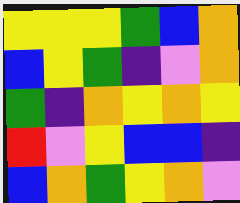[["yellow", "yellow", "yellow", "green", "blue", "orange"], ["blue", "yellow", "green", "indigo", "violet", "orange"], ["green", "indigo", "orange", "yellow", "orange", "yellow"], ["red", "violet", "yellow", "blue", "blue", "indigo"], ["blue", "orange", "green", "yellow", "orange", "violet"]]